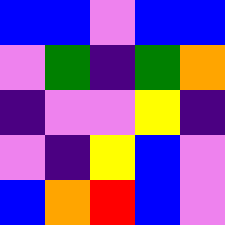[["blue", "blue", "violet", "blue", "blue"], ["violet", "green", "indigo", "green", "orange"], ["indigo", "violet", "violet", "yellow", "indigo"], ["violet", "indigo", "yellow", "blue", "violet"], ["blue", "orange", "red", "blue", "violet"]]